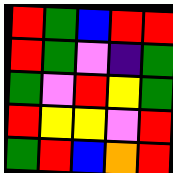[["red", "green", "blue", "red", "red"], ["red", "green", "violet", "indigo", "green"], ["green", "violet", "red", "yellow", "green"], ["red", "yellow", "yellow", "violet", "red"], ["green", "red", "blue", "orange", "red"]]